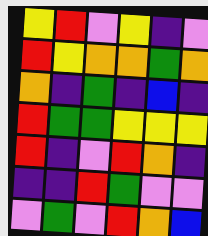[["yellow", "red", "violet", "yellow", "indigo", "violet"], ["red", "yellow", "orange", "orange", "green", "orange"], ["orange", "indigo", "green", "indigo", "blue", "indigo"], ["red", "green", "green", "yellow", "yellow", "yellow"], ["red", "indigo", "violet", "red", "orange", "indigo"], ["indigo", "indigo", "red", "green", "violet", "violet"], ["violet", "green", "violet", "red", "orange", "blue"]]